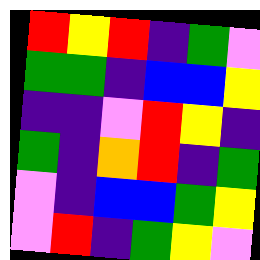[["red", "yellow", "red", "indigo", "green", "violet"], ["green", "green", "indigo", "blue", "blue", "yellow"], ["indigo", "indigo", "violet", "red", "yellow", "indigo"], ["green", "indigo", "orange", "red", "indigo", "green"], ["violet", "indigo", "blue", "blue", "green", "yellow"], ["violet", "red", "indigo", "green", "yellow", "violet"]]